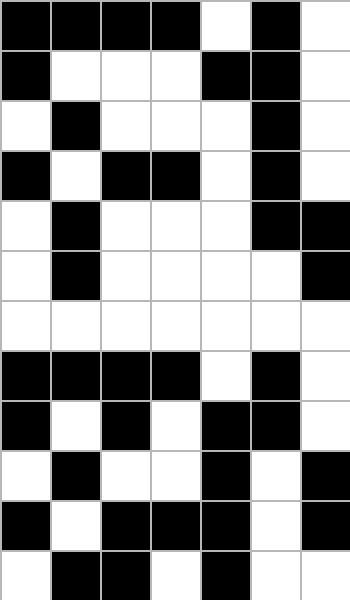[["black", "black", "black", "black", "white", "black", "white"], ["black", "white", "white", "white", "black", "black", "white"], ["white", "black", "white", "white", "white", "black", "white"], ["black", "white", "black", "black", "white", "black", "white"], ["white", "black", "white", "white", "white", "black", "black"], ["white", "black", "white", "white", "white", "white", "black"], ["white", "white", "white", "white", "white", "white", "white"], ["black", "black", "black", "black", "white", "black", "white"], ["black", "white", "black", "white", "black", "black", "white"], ["white", "black", "white", "white", "black", "white", "black"], ["black", "white", "black", "black", "black", "white", "black"], ["white", "black", "black", "white", "black", "white", "white"]]